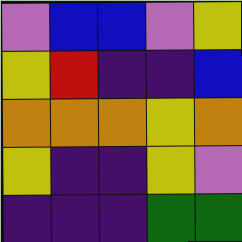[["violet", "blue", "blue", "violet", "yellow"], ["yellow", "red", "indigo", "indigo", "blue"], ["orange", "orange", "orange", "yellow", "orange"], ["yellow", "indigo", "indigo", "yellow", "violet"], ["indigo", "indigo", "indigo", "green", "green"]]